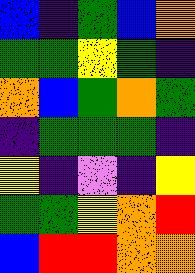[["blue", "indigo", "green", "blue", "orange"], ["green", "green", "yellow", "green", "indigo"], ["orange", "blue", "green", "orange", "green"], ["indigo", "green", "green", "green", "indigo"], ["yellow", "indigo", "violet", "indigo", "yellow"], ["green", "green", "yellow", "orange", "red"], ["blue", "red", "red", "orange", "orange"]]